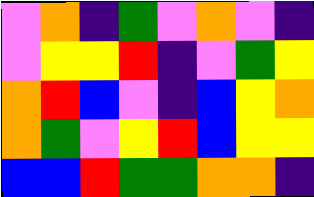[["violet", "orange", "indigo", "green", "violet", "orange", "violet", "indigo"], ["violet", "yellow", "yellow", "red", "indigo", "violet", "green", "yellow"], ["orange", "red", "blue", "violet", "indigo", "blue", "yellow", "orange"], ["orange", "green", "violet", "yellow", "red", "blue", "yellow", "yellow"], ["blue", "blue", "red", "green", "green", "orange", "orange", "indigo"]]